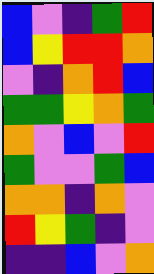[["blue", "violet", "indigo", "green", "red"], ["blue", "yellow", "red", "red", "orange"], ["violet", "indigo", "orange", "red", "blue"], ["green", "green", "yellow", "orange", "green"], ["orange", "violet", "blue", "violet", "red"], ["green", "violet", "violet", "green", "blue"], ["orange", "orange", "indigo", "orange", "violet"], ["red", "yellow", "green", "indigo", "violet"], ["indigo", "indigo", "blue", "violet", "orange"]]